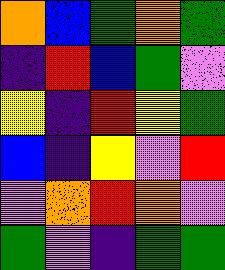[["orange", "blue", "green", "orange", "green"], ["indigo", "red", "blue", "green", "violet"], ["yellow", "indigo", "red", "yellow", "green"], ["blue", "indigo", "yellow", "violet", "red"], ["violet", "orange", "red", "orange", "violet"], ["green", "violet", "indigo", "green", "green"]]